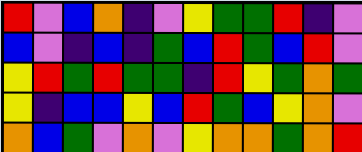[["red", "violet", "blue", "orange", "indigo", "violet", "yellow", "green", "green", "red", "indigo", "violet"], ["blue", "violet", "indigo", "blue", "indigo", "green", "blue", "red", "green", "blue", "red", "violet"], ["yellow", "red", "green", "red", "green", "green", "indigo", "red", "yellow", "green", "orange", "green"], ["yellow", "indigo", "blue", "blue", "yellow", "blue", "red", "green", "blue", "yellow", "orange", "violet"], ["orange", "blue", "green", "violet", "orange", "violet", "yellow", "orange", "orange", "green", "orange", "red"]]